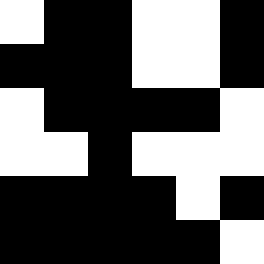[["white", "black", "black", "white", "white", "black"], ["black", "black", "black", "white", "white", "black"], ["white", "black", "black", "black", "black", "white"], ["white", "white", "black", "white", "white", "white"], ["black", "black", "black", "black", "white", "black"], ["black", "black", "black", "black", "black", "white"]]